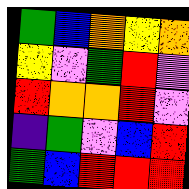[["green", "blue", "orange", "yellow", "orange"], ["yellow", "violet", "green", "red", "violet"], ["red", "orange", "orange", "red", "violet"], ["indigo", "green", "violet", "blue", "red"], ["green", "blue", "red", "red", "red"]]